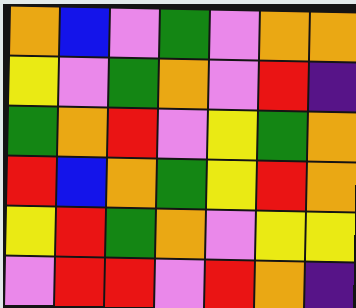[["orange", "blue", "violet", "green", "violet", "orange", "orange"], ["yellow", "violet", "green", "orange", "violet", "red", "indigo"], ["green", "orange", "red", "violet", "yellow", "green", "orange"], ["red", "blue", "orange", "green", "yellow", "red", "orange"], ["yellow", "red", "green", "orange", "violet", "yellow", "yellow"], ["violet", "red", "red", "violet", "red", "orange", "indigo"]]